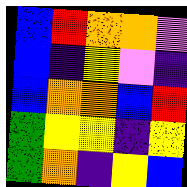[["blue", "red", "orange", "orange", "violet"], ["blue", "indigo", "yellow", "violet", "indigo"], ["blue", "orange", "orange", "blue", "red"], ["green", "yellow", "yellow", "indigo", "yellow"], ["green", "orange", "indigo", "yellow", "blue"]]